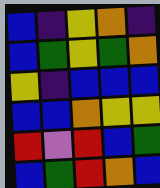[["blue", "indigo", "yellow", "orange", "indigo"], ["blue", "green", "yellow", "green", "orange"], ["yellow", "indigo", "blue", "blue", "blue"], ["blue", "blue", "orange", "yellow", "yellow"], ["red", "violet", "red", "blue", "green"], ["blue", "green", "red", "orange", "blue"]]